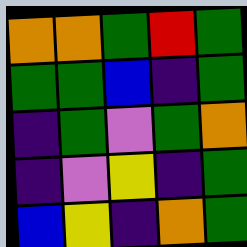[["orange", "orange", "green", "red", "green"], ["green", "green", "blue", "indigo", "green"], ["indigo", "green", "violet", "green", "orange"], ["indigo", "violet", "yellow", "indigo", "green"], ["blue", "yellow", "indigo", "orange", "green"]]